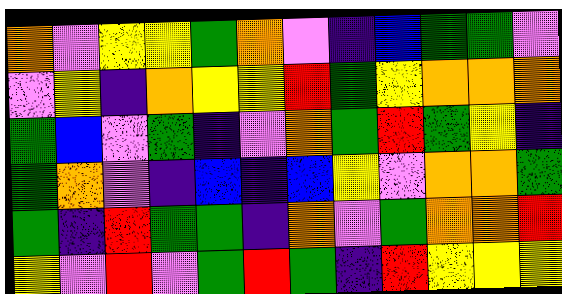[["orange", "violet", "yellow", "yellow", "green", "orange", "violet", "indigo", "blue", "green", "green", "violet"], ["violet", "yellow", "indigo", "orange", "yellow", "yellow", "red", "green", "yellow", "orange", "orange", "orange"], ["green", "blue", "violet", "green", "indigo", "violet", "orange", "green", "red", "green", "yellow", "indigo"], ["green", "orange", "violet", "indigo", "blue", "indigo", "blue", "yellow", "violet", "orange", "orange", "green"], ["green", "indigo", "red", "green", "green", "indigo", "orange", "violet", "green", "orange", "orange", "red"], ["yellow", "violet", "red", "violet", "green", "red", "green", "indigo", "red", "yellow", "yellow", "yellow"]]